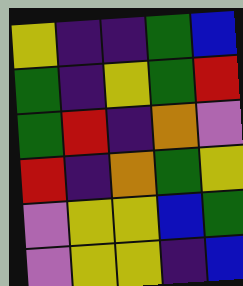[["yellow", "indigo", "indigo", "green", "blue"], ["green", "indigo", "yellow", "green", "red"], ["green", "red", "indigo", "orange", "violet"], ["red", "indigo", "orange", "green", "yellow"], ["violet", "yellow", "yellow", "blue", "green"], ["violet", "yellow", "yellow", "indigo", "blue"]]